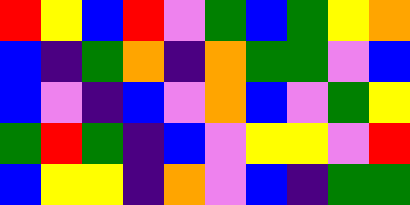[["red", "yellow", "blue", "red", "violet", "green", "blue", "green", "yellow", "orange"], ["blue", "indigo", "green", "orange", "indigo", "orange", "green", "green", "violet", "blue"], ["blue", "violet", "indigo", "blue", "violet", "orange", "blue", "violet", "green", "yellow"], ["green", "red", "green", "indigo", "blue", "violet", "yellow", "yellow", "violet", "red"], ["blue", "yellow", "yellow", "indigo", "orange", "violet", "blue", "indigo", "green", "green"]]